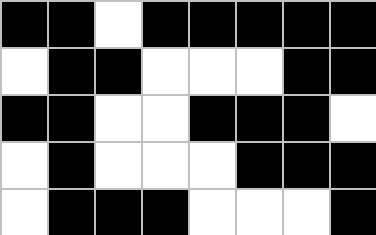[["black", "black", "white", "black", "black", "black", "black", "black"], ["white", "black", "black", "white", "white", "white", "black", "black"], ["black", "black", "white", "white", "black", "black", "black", "white"], ["white", "black", "white", "white", "white", "black", "black", "black"], ["white", "black", "black", "black", "white", "white", "white", "black"]]